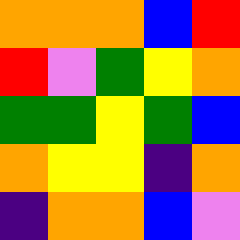[["orange", "orange", "orange", "blue", "red"], ["red", "violet", "green", "yellow", "orange"], ["green", "green", "yellow", "green", "blue"], ["orange", "yellow", "yellow", "indigo", "orange"], ["indigo", "orange", "orange", "blue", "violet"]]